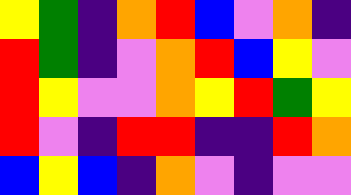[["yellow", "green", "indigo", "orange", "red", "blue", "violet", "orange", "indigo"], ["red", "green", "indigo", "violet", "orange", "red", "blue", "yellow", "violet"], ["red", "yellow", "violet", "violet", "orange", "yellow", "red", "green", "yellow"], ["red", "violet", "indigo", "red", "red", "indigo", "indigo", "red", "orange"], ["blue", "yellow", "blue", "indigo", "orange", "violet", "indigo", "violet", "violet"]]